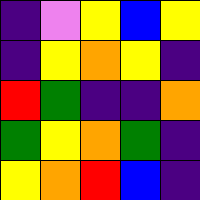[["indigo", "violet", "yellow", "blue", "yellow"], ["indigo", "yellow", "orange", "yellow", "indigo"], ["red", "green", "indigo", "indigo", "orange"], ["green", "yellow", "orange", "green", "indigo"], ["yellow", "orange", "red", "blue", "indigo"]]